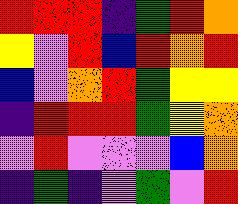[["red", "red", "red", "indigo", "green", "red", "orange"], ["yellow", "violet", "red", "blue", "red", "orange", "red"], ["blue", "violet", "orange", "red", "green", "yellow", "yellow"], ["indigo", "red", "red", "red", "green", "yellow", "orange"], ["violet", "red", "violet", "violet", "violet", "blue", "orange"], ["indigo", "green", "indigo", "violet", "green", "violet", "red"]]